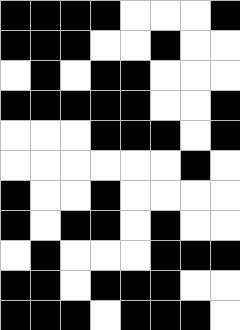[["black", "black", "black", "black", "white", "white", "white", "black"], ["black", "black", "black", "white", "white", "black", "white", "white"], ["white", "black", "white", "black", "black", "white", "white", "white"], ["black", "black", "black", "black", "black", "white", "white", "black"], ["white", "white", "white", "black", "black", "black", "white", "black"], ["white", "white", "white", "white", "white", "white", "black", "white"], ["black", "white", "white", "black", "white", "white", "white", "white"], ["black", "white", "black", "black", "white", "black", "white", "white"], ["white", "black", "white", "white", "white", "black", "black", "black"], ["black", "black", "white", "black", "black", "black", "white", "white"], ["black", "black", "black", "white", "black", "black", "black", "white"]]